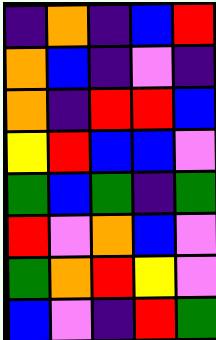[["indigo", "orange", "indigo", "blue", "red"], ["orange", "blue", "indigo", "violet", "indigo"], ["orange", "indigo", "red", "red", "blue"], ["yellow", "red", "blue", "blue", "violet"], ["green", "blue", "green", "indigo", "green"], ["red", "violet", "orange", "blue", "violet"], ["green", "orange", "red", "yellow", "violet"], ["blue", "violet", "indigo", "red", "green"]]